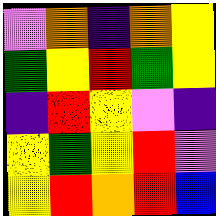[["violet", "orange", "indigo", "orange", "yellow"], ["green", "yellow", "red", "green", "yellow"], ["indigo", "red", "yellow", "violet", "indigo"], ["yellow", "green", "yellow", "red", "violet"], ["yellow", "red", "orange", "red", "blue"]]